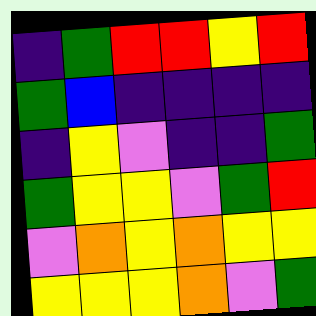[["indigo", "green", "red", "red", "yellow", "red"], ["green", "blue", "indigo", "indigo", "indigo", "indigo"], ["indigo", "yellow", "violet", "indigo", "indigo", "green"], ["green", "yellow", "yellow", "violet", "green", "red"], ["violet", "orange", "yellow", "orange", "yellow", "yellow"], ["yellow", "yellow", "yellow", "orange", "violet", "green"]]